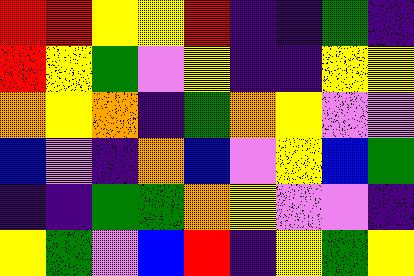[["red", "red", "yellow", "yellow", "red", "indigo", "indigo", "green", "indigo"], ["red", "yellow", "green", "violet", "yellow", "indigo", "indigo", "yellow", "yellow"], ["orange", "yellow", "orange", "indigo", "green", "orange", "yellow", "violet", "violet"], ["blue", "violet", "indigo", "orange", "blue", "violet", "yellow", "blue", "green"], ["indigo", "indigo", "green", "green", "orange", "yellow", "violet", "violet", "indigo"], ["yellow", "green", "violet", "blue", "red", "indigo", "yellow", "green", "yellow"]]